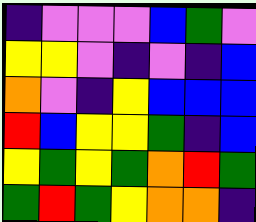[["indigo", "violet", "violet", "violet", "blue", "green", "violet"], ["yellow", "yellow", "violet", "indigo", "violet", "indigo", "blue"], ["orange", "violet", "indigo", "yellow", "blue", "blue", "blue"], ["red", "blue", "yellow", "yellow", "green", "indigo", "blue"], ["yellow", "green", "yellow", "green", "orange", "red", "green"], ["green", "red", "green", "yellow", "orange", "orange", "indigo"]]